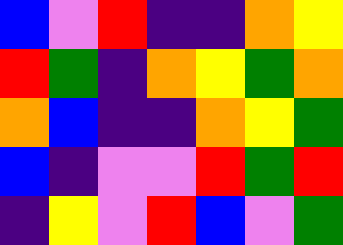[["blue", "violet", "red", "indigo", "indigo", "orange", "yellow"], ["red", "green", "indigo", "orange", "yellow", "green", "orange"], ["orange", "blue", "indigo", "indigo", "orange", "yellow", "green"], ["blue", "indigo", "violet", "violet", "red", "green", "red"], ["indigo", "yellow", "violet", "red", "blue", "violet", "green"]]